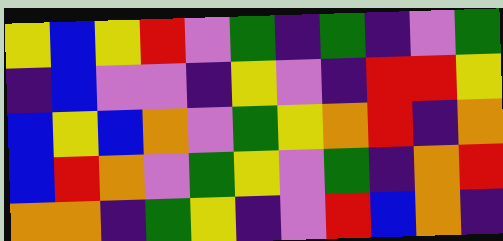[["yellow", "blue", "yellow", "red", "violet", "green", "indigo", "green", "indigo", "violet", "green"], ["indigo", "blue", "violet", "violet", "indigo", "yellow", "violet", "indigo", "red", "red", "yellow"], ["blue", "yellow", "blue", "orange", "violet", "green", "yellow", "orange", "red", "indigo", "orange"], ["blue", "red", "orange", "violet", "green", "yellow", "violet", "green", "indigo", "orange", "red"], ["orange", "orange", "indigo", "green", "yellow", "indigo", "violet", "red", "blue", "orange", "indigo"]]